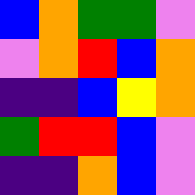[["blue", "orange", "green", "green", "violet"], ["violet", "orange", "red", "blue", "orange"], ["indigo", "indigo", "blue", "yellow", "orange"], ["green", "red", "red", "blue", "violet"], ["indigo", "indigo", "orange", "blue", "violet"]]